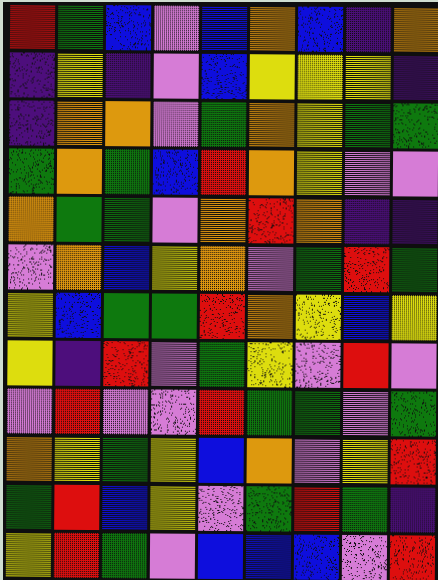[["red", "green", "blue", "violet", "blue", "orange", "blue", "indigo", "orange"], ["indigo", "yellow", "indigo", "violet", "blue", "yellow", "yellow", "yellow", "indigo"], ["indigo", "orange", "orange", "violet", "green", "orange", "yellow", "green", "green"], ["green", "orange", "green", "blue", "red", "orange", "yellow", "violet", "violet"], ["orange", "green", "green", "violet", "orange", "red", "orange", "indigo", "indigo"], ["violet", "orange", "blue", "yellow", "orange", "violet", "green", "red", "green"], ["yellow", "blue", "green", "green", "red", "orange", "yellow", "blue", "yellow"], ["yellow", "indigo", "red", "violet", "green", "yellow", "violet", "red", "violet"], ["violet", "red", "violet", "violet", "red", "green", "green", "violet", "green"], ["orange", "yellow", "green", "yellow", "blue", "orange", "violet", "yellow", "red"], ["green", "red", "blue", "yellow", "violet", "green", "red", "green", "indigo"], ["yellow", "red", "green", "violet", "blue", "blue", "blue", "violet", "red"]]